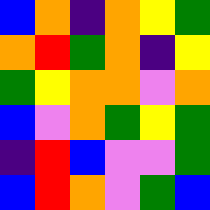[["blue", "orange", "indigo", "orange", "yellow", "green"], ["orange", "red", "green", "orange", "indigo", "yellow"], ["green", "yellow", "orange", "orange", "violet", "orange"], ["blue", "violet", "orange", "green", "yellow", "green"], ["indigo", "red", "blue", "violet", "violet", "green"], ["blue", "red", "orange", "violet", "green", "blue"]]